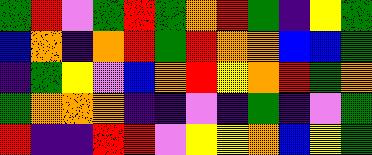[["green", "red", "violet", "green", "red", "green", "orange", "red", "green", "indigo", "yellow", "green"], ["blue", "orange", "indigo", "orange", "red", "green", "red", "orange", "orange", "blue", "blue", "green"], ["indigo", "green", "yellow", "violet", "blue", "orange", "red", "yellow", "orange", "red", "green", "orange"], ["green", "orange", "orange", "orange", "indigo", "indigo", "violet", "indigo", "green", "indigo", "violet", "green"], ["red", "indigo", "indigo", "red", "red", "violet", "yellow", "yellow", "orange", "blue", "yellow", "green"]]